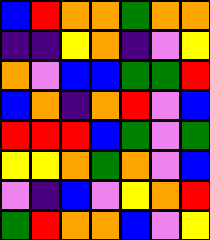[["blue", "red", "orange", "orange", "green", "orange", "orange"], ["indigo", "indigo", "yellow", "orange", "indigo", "violet", "yellow"], ["orange", "violet", "blue", "blue", "green", "green", "red"], ["blue", "orange", "indigo", "orange", "red", "violet", "blue"], ["red", "red", "red", "blue", "green", "violet", "green"], ["yellow", "yellow", "orange", "green", "orange", "violet", "blue"], ["violet", "indigo", "blue", "violet", "yellow", "orange", "red"], ["green", "red", "orange", "orange", "blue", "violet", "yellow"]]